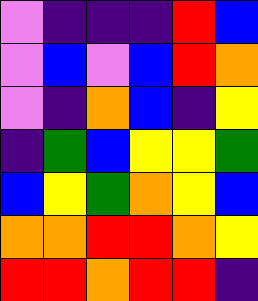[["violet", "indigo", "indigo", "indigo", "red", "blue"], ["violet", "blue", "violet", "blue", "red", "orange"], ["violet", "indigo", "orange", "blue", "indigo", "yellow"], ["indigo", "green", "blue", "yellow", "yellow", "green"], ["blue", "yellow", "green", "orange", "yellow", "blue"], ["orange", "orange", "red", "red", "orange", "yellow"], ["red", "red", "orange", "red", "red", "indigo"]]